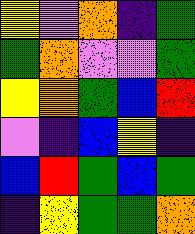[["yellow", "violet", "orange", "indigo", "green"], ["green", "orange", "violet", "violet", "green"], ["yellow", "orange", "green", "blue", "red"], ["violet", "indigo", "blue", "yellow", "indigo"], ["blue", "red", "green", "blue", "green"], ["indigo", "yellow", "green", "green", "orange"]]